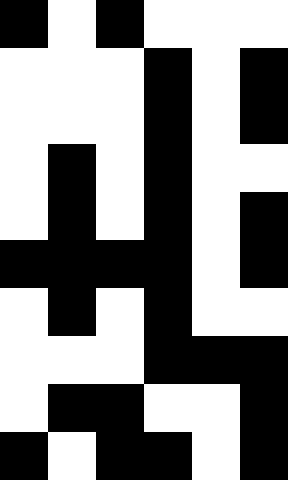[["black", "white", "black", "white", "white", "white"], ["white", "white", "white", "black", "white", "black"], ["white", "white", "white", "black", "white", "black"], ["white", "black", "white", "black", "white", "white"], ["white", "black", "white", "black", "white", "black"], ["black", "black", "black", "black", "white", "black"], ["white", "black", "white", "black", "white", "white"], ["white", "white", "white", "black", "black", "black"], ["white", "black", "black", "white", "white", "black"], ["black", "white", "black", "black", "white", "black"]]